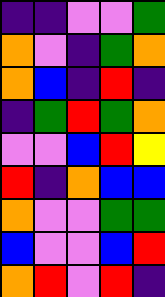[["indigo", "indigo", "violet", "violet", "green"], ["orange", "violet", "indigo", "green", "orange"], ["orange", "blue", "indigo", "red", "indigo"], ["indigo", "green", "red", "green", "orange"], ["violet", "violet", "blue", "red", "yellow"], ["red", "indigo", "orange", "blue", "blue"], ["orange", "violet", "violet", "green", "green"], ["blue", "violet", "violet", "blue", "red"], ["orange", "red", "violet", "red", "indigo"]]